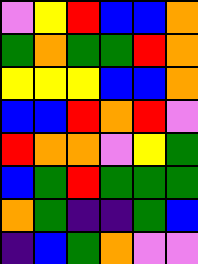[["violet", "yellow", "red", "blue", "blue", "orange"], ["green", "orange", "green", "green", "red", "orange"], ["yellow", "yellow", "yellow", "blue", "blue", "orange"], ["blue", "blue", "red", "orange", "red", "violet"], ["red", "orange", "orange", "violet", "yellow", "green"], ["blue", "green", "red", "green", "green", "green"], ["orange", "green", "indigo", "indigo", "green", "blue"], ["indigo", "blue", "green", "orange", "violet", "violet"]]